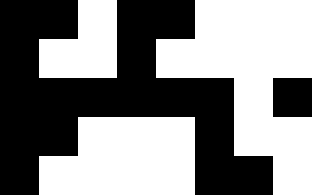[["black", "black", "white", "black", "black", "white", "white", "white"], ["black", "white", "white", "black", "white", "white", "white", "white"], ["black", "black", "black", "black", "black", "black", "white", "black"], ["black", "black", "white", "white", "white", "black", "white", "white"], ["black", "white", "white", "white", "white", "black", "black", "white"]]